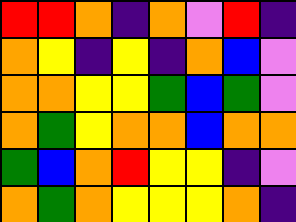[["red", "red", "orange", "indigo", "orange", "violet", "red", "indigo"], ["orange", "yellow", "indigo", "yellow", "indigo", "orange", "blue", "violet"], ["orange", "orange", "yellow", "yellow", "green", "blue", "green", "violet"], ["orange", "green", "yellow", "orange", "orange", "blue", "orange", "orange"], ["green", "blue", "orange", "red", "yellow", "yellow", "indigo", "violet"], ["orange", "green", "orange", "yellow", "yellow", "yellow", "orange", "indigo"]]